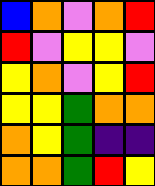[["blue", "orange", "violet", "orange", "red"], ["red", "violet", "yellow", "yellow", "violet"], ["yellow", "orange", "violet", "yellow", "red"], ["yellow", "yellow", "green", "orange", "orange"], ["orange", "yellow", "green", "indigo", "indigo"], ["orange", "orange", "green", "red", "yellow"]]